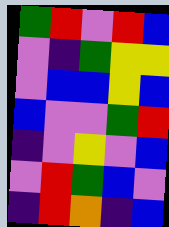[["green", "red", "violet", "red", "blue"], ["violet", "indigo", "green", "yellow", "yellow"], ["violet", "blue", "blue", "yellow", "blue"], ["blue", "violet", "violet", "green", "red"], ["indigo", "violet", "yellow", "violet", "blue"], ["violet", "red", "green", "blue", "violet"], ["indigo", "red", "orange", "indigo", "blue"]]